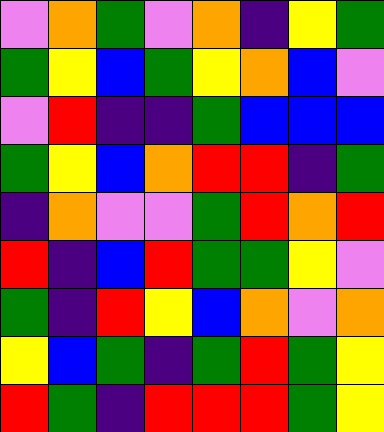[["violet", "orange", "green", "violet", "orange", "indigo", "yellow", "green"], ["green", "yellow", "blue", "green", "yellow", "orange", "blue", "violet"], ["violet", "red", "indigo", "indigo", "green", "blue", "blue", "blue"], ["green", "yellow", "blue", "orange", "red", "red", "indigo", "green"], ["indigo", "orange", "violet", "violet", "green", "red", "orange", "red"], ["red", "indigo", "blue", "red", "green", "green", "yellow", "violet"], ["green", "indigo", "red", "yellow", "blue", "orange", "violet", "orange"], ["yellow", "blue", "green", "indigo", "green", "red", "green", "yellow"], ["red", "green", "indigo", "red", "red", "red", "green", "yellow"]]